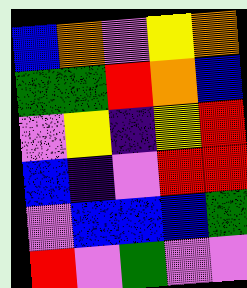[["blue", "orange", "violet", "yellow", "orange"], ["green", "green", "red", "orange", "blue"], ["violet", "yellow", "indigo", "yellow", "red"], ["blue", "indigo", "violet", "red", "red"], ["violet", "blue", "blue", "blue", "green"], ["red", "violet", "green", "violet", "violet"]]